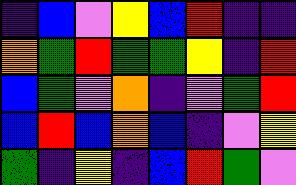[["indigo", "blue", "violet", "yellow", "blue", "red", "indigo", "indigo"], ["orange", "green", "red", "green", "green", "yellow", "indigo", "red"], ["blue", "green", "violet", "orange", "indigo", "violet", "green", "red"], ["blue", "red", "blue", "orange", "blue", "indigo", "violet", "yellow"], ["green", "indigo", "yellow", "indigo", "blue", "red", "green", "violet"]]